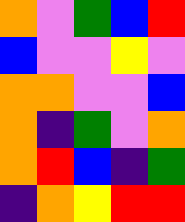[["orange", "violet", "green", "blue", "red"], ["blue", "violet", "violet", "yellow", "violet"], ["orange", "orange", "violet", "violet", "blue"], ["orange", "indigo", "green", "violet", "orange"], ["orange", "red", "blue", "indigo", "green"], ["indigo", "orange", "yellow", "red", "red"]]